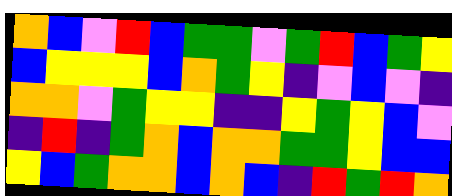[["orange", "blue", "violet", "red", "blue", "green", "green", "violet", "green", "red", "blue", "green", "yellow"], ["blue", "yellow", "yellow", "yellow", "blue", "orange", "green", "yellow", "indigo", "violet", "blue", "violet", "indigo"], ["orange", "orange", "violet", "green", "yellow", "yellow", "indigo", "indigo", "yellow", "green", "yellow", "blue", "violet"], ["indigo", "red", "indigo", "green", "orange", "blue", "orange", "orange", "green", "green", "yellow", "blue", "blue"], ["yellow", "blue", "green", "orange", "orange", "blue", "orange", "blue", "indigo", "red", "green", "red", "orange"]]